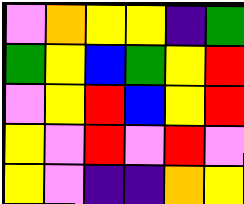[["violet", "orange", "yellow", "yellow", "indigo", "green"], ["green", "yellow", "blue", "green", "yellow", "red"], ["violet", "yellow", "red", "blue", "yellow", "red"], ["yellow", "violet", "red", "violet", "red", "violet"], ["yellow", "violet", "indigo", "indigo", "orange", "yellow"]]